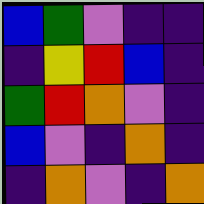[["blue", "green", "violet", "indigo", "indigo"], ["indigo", "yellow", "red", "blue", "indigo"], ["green", "red", "orange", "violet", "indigo"], ["blue", "violet", "indigo", "orange", "indigo"], ["indigo", "orange", "violet", "indigo", "orange"]]